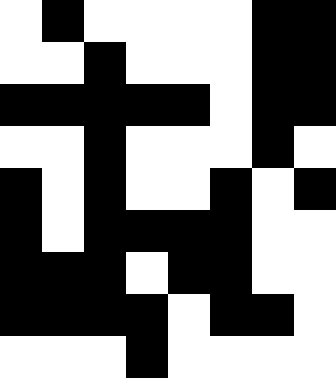[["white", "black", "white", "white", "white", "white", "black", "black"], ["white", "white", "black", "white", "white", "white", "black", "black"], ["black", "black", "black", "black", "black", "white", "black", "black"], ["white", "white", "black", "white", "white", "white", "black", "white"], ["black", "white", "black", "white", "white", "black", "white", "black"], ["black", "white", "black", "black", "black", "black", "white", "white"], ["black", "black", "black", "white", "black", "black", "white", "white"], ["black", "black", "black", "black", "white", "black", "black", "white"], ["white", "white", "white", "black", "white", "white", "white", "white"]]